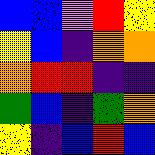[["blue", "blue", "violet", "red", "yellow"], ["yellow", "blue", "indigo", "orange", "orange"], ["orange", "red", "red", "indigo", "indigo"], ["green", "blue", "indigo", "green", "orange"], ["yellow", "indigo", "blue", "red", "blue"]]